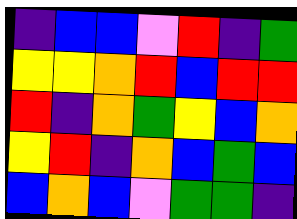[["indigo", "blue", "blue", "violet", "red", "indigo", "green"], ["yellow", "yellow", "orange", "red", "blue", "red", "red"], ["red", "indigo", "orange", "green", "yellow", "blue", "orange"], ["yellow", "red", "indigo", "orange", "blue", "green", "blue"], ["blue", "orange", "blue", "violet", "green", "green", "indigo"]]